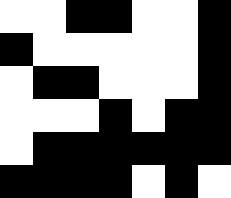[["white", "white", "black", "black", "white", "white", "black"], ["black", "white", "white", "white", "white", "white", "black"], ["white", "black", "black", "white", "white", "white", "black"], ["white", "white", "white", "black", "white", "black", "black"], ["white", "black", "black", "black", "black", "black", "black"], ["black", "black", "black", "black", "white", "black", "white"]]